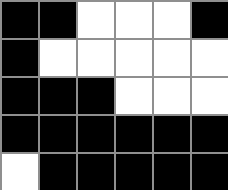[["black", "black", "white", "white", "white", "black"], ["black", "white", "white", "white", "white", "white"], ["black", "black", "black", "white", "white", "white"], ["black", "black", "black", "black", "black", "black"], ["white", "black", "black", "black", "black", "black"]]